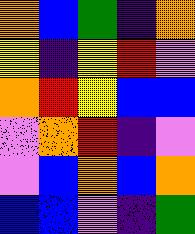[["orange", "blue", "green", "indigo", "orange"], ["yellow", "indigo", "yellow", "red", "violet"], ["orange", "red", "yellow", "blue", "blue"], ["violet", "orange", "red", "indigo", "violet"], ["violet", "blue", "orange", "blue", "orange"], ["blue", "blue", "violet", "indigo", "green"]]